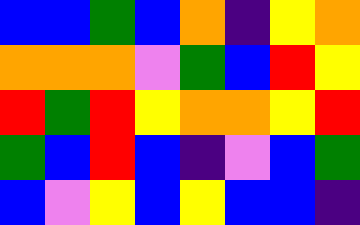[["blue", "blue", "green", "blue", "orange", "indigo", "yellow", "orange"], ["orange", "orange", "orange", "violet", "green", "blue", "red", "yellow"], ["red", "green", "red", "yellow", "orange", "orange", "yellow", "red"], ["green", "blue", "red", "blue", "indigo", "violet", "blue", "green"], ["blue", "violet", "yellow", "blue", "yellow", "blue", "blue", "indigo"]]